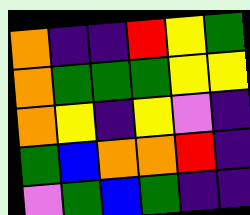[["orange", "indigo", "indigo", "red", "yellow", "green"], ["orange", "green", "green", "green", "yellow", "yellow"], ["orange", "yellow", "indigo", "yellow", "violet", "indigo"], ["green", "blue", "orange", "orange", "red", "indigo"], ["violet", "green", "blue", "green", "indigo", "indigo"]]